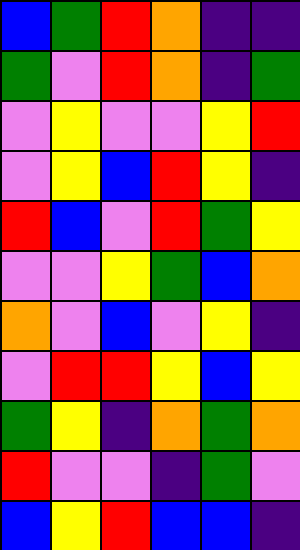[["blue", "green", "red", "orange", "indigo", "indigo"], ["green", "violet", "red", "orange", "indigo", "green"], ["violet", "yellow", "violet", "violet", "yellow", "red"], ["violet", "yellow", "blue", "red", "yellow", "indigo"], ["red", "blue", "violet", "red", "green", "yellow"], ["violet", "violet", "yellow", "green", "blue", "orange"], ["orange", "violet", "blue", "violet", "yellow", "indigo"], ["violet", "red", "red", "yellow", "blue", "yellow"], ["green", "yellow", "indigo", "orange", "green", "orange"], ["red", "violet", "violet", "indigo", "green", "violet"], ["blue", "yellow", "red", "blue", "blue", "indigo"]]